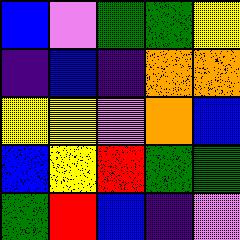[["blue", "violet", "green", "green", "yellow"], ["indigo", "blue", "indigo", "orange", "orange"], ["yellow", "yellow", "violet", "orange", "blue"], ["blue", "yellow", "red", "green", "green"], ["green", "red", "blue", "indigo", "violet"]]